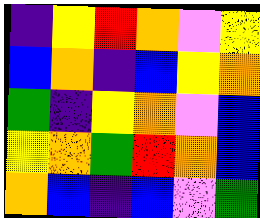[["indigo", "yellow", "red", "orange", "violet", "yellow"], ["blue", "orange", "indigo", "blue", "yellow", "orange"], ["green", "indigo", "yellow", "orange", "violet", "blue"], ["yellow", "orange", "green", "red", "orange", "blue"], ["orange", "blue", "indigo", "blue", "violet", "green"]]